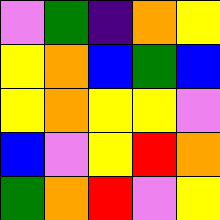[["violet", "green", "indigo", "orange", "yellow"], ["yellow", "orange", "blue", "green", "blue"], ["yellow", "orange", "yellow", "yellow", "violet"], ["blue", "violet", "yellow", "red", "orange"], ["green", "orange", "red", "violet", "yellow"]]